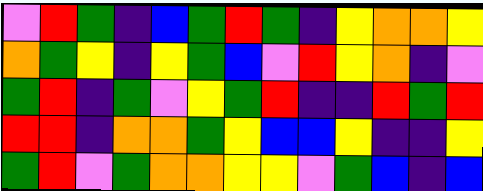[["violet", "red", "green", "indigo", "blue", "green", "red", "green", "indigo", "yellow", "orange", "orange", "yellow"], ["orange", "green", "yellow", "indigo", "yellow", "green", "blue", "violet", "red", "yellow", "orange", "indigo", "violet"], ["green", "red", "indigo", "green", "violet", "yellow", "green", "red", "indigo", "indigo", "red", "green", "red"], ["red", "red", "indigo", "orange", "orange", "green", "yellow", "blue", "blue", "yellow", "indigo", "indigo", "yellow"], ["green", "red", "violet", "green", "orange", "orange", "yellow", "yellow", "violet", "green", "blue", "indigo", "blue"]]